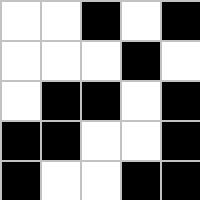[["white", "white", "black", "white", "black"], ["white", "white", "white", "black", "white"], ["white", "black", "black", "white", "black"], ["black", "black", "white", "white", "black"], ["black", "white", "white", "black", "black"]]